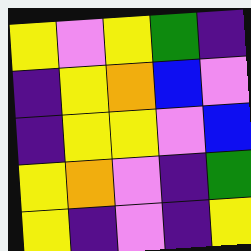[["yellow", "violet", "yellow", "green", "indigo"], ["indigo", "yellow", "orange", "blue", "violet"], ["indigo", "yellow", "yellow", "violet", "blue"], ["yellow", "orange", "violet", "indigo", "green"], ["yellow", "indigo", "violet", "indigo", "yellow"]]